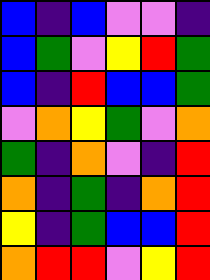[["blue", "indigo", "blue", "violet", "violet", "indigo"], ["blue", "green", "violet", "yellow", "red", "green"], ["blue", "indigo", "red", "blue", "blue", "green"], ["violet", "orange", "yellow", "green", "violet", "orange"], ["green", "indigo", "orange", "violet", "indigo", "red"], ["orange", "indigo", "green", "indigo", "orange", "red"], ["yellow", "indigo", "green", "blue", "blue", "red"], ["orange", "red", "red", "violet", "yellow", "red"]]